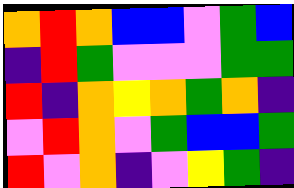[["orange", "red", "orange", "blue", "blue", "violet", "green", "blue"], ["indigo", "red", "green", "violet", "violet", "violet", "green", "green"], ["red", "indigo", "orange", "yellow", "orange", "green", "orange", "indigo"], ["violet", "red", "orange", "violet", "green", "blue", "blue", "green"], ["red", "violet", "orange", "indigo", "violet", "yellow", "green", "indigo"]]